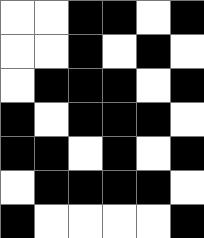[["white", "white", "black", "black", "white", "black"], ["white", "white", "black", "white", "black", "white"], ["white", "black", "black", "black", "white", "black"], ["black", "white", "black", "black", "black", "white"], ["black", "black", "white", "black", "white", "black"], ["white", "black", "black", "black", "black", "white"], ["black", "white", "white", "white", "white", "black"]]